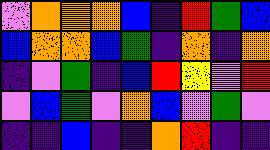[["violet", "orange", "orange", "orange", "blue", "indigo", "red", "green", "blue"], ["blue", "orange", "orange", "blue", "green", "indigo", "orange", "indigo", "orange"], ["indigo", "violet", "green", "indigo", "blue", "red", "yellow", "violet", "red"], ["violet", "blue", "green", "violet", "orange", "blue", "violet", "green", "violet"], ["indigo", "indigo", "blue", "indigo", "indigo", "orange", "red", "indigo", "indigo"]]